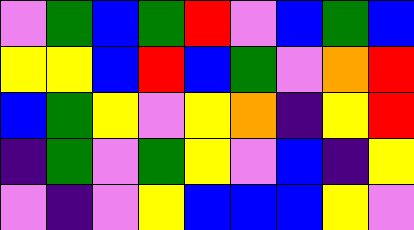[["violet", "green", "blue", "green", "red", "violet", "blue", "green", "blue"], ["yellow", "yellow", "blue", "red", "blue", "green", "violet", "orange", "red"], ["blue", "green", "yellow", "violet", "yellow", "orange", "indigo", "yellow", "red"], ["indigo", "green", "violet", "green", "yellow", "violet", "blue", "indigo", "yellow"], ["violet", "indigo", "violet", "yellow", "blue", "blue", "blue", "yellow", "violet"]]